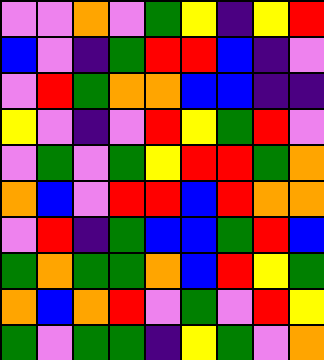[["violet", "violet", "orange", "violet", "green", "yellow", "indigo", "yellow", "red"], ["blue", "violet", "indigo", "green", "red", "red", "blue", "indigo", "violet"], ["violet", "red", "green", "orange", "orange", "blue", "blue", "indigo", "indigo"], ["yellow", "violet", "indigo", "violet", "red", "yellow", "green", "red", "violet"], ["violet", "green", "violet", "green", "yellow", "red", "red", "green", "orange"], ["orange", "blue", "violet", "red", "red", "blue", "red", "orange", "orange"], ["violet", "red", "indigo", "green", "blue", "blue", "green", "red", "blue"], ["green", "orange", "green", "green", "orange", "blue", "red", "yellow", "green"], ["orange", "blue", "orange", "red", "violet", "green", "violet", "red", "yellow"], ["green", "violet", "green", "green", "indigo", "yellow", "green", "violet", "orange"]]